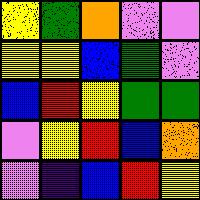[["yellow", "green", "orange", "violet", "violet"], ["yellow", "yellow", "blue", "green", "violet"], ["blue", "red", "yellow", "green", "green"], ["violet", "yellow", "red", "blue", "orange"], ["violet", "indigo", "blue", "red", "yellow"]]